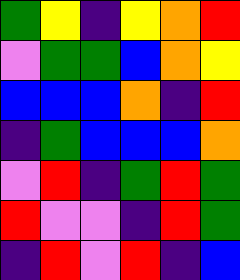[["green", "yellow", "indigo", "yellow", "orange", "red"], ["violet", "green", "green", "blue", "orange", "yellow"], ["blue", "blue", "blue", "orange", "indigo", "red"], ["indigo", "green", "blue", "blue", "blue", "orange"], ["violet", "red", "indigo", "green", "red", "green"], ["red", "violet", "violet", "indigo", "red", "green"], ["indigo", "red", "violet", "red", "indigo", "blue"]]